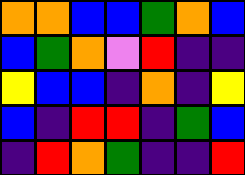[["orange", "orange", "blue", "blue", "green", "orange", "blue"], ["blue", "green", "orange", "violet", "red", "indigo", "indigo"], ["yellow", "blue", "blue", "indigo", "orange", "indigo", "yellow"], ["blue", "indigo", "red", "red", "indigo", "green", "blue"], ["indigo", "red", "orange", "green", "indigo", "indigo", "red"]]